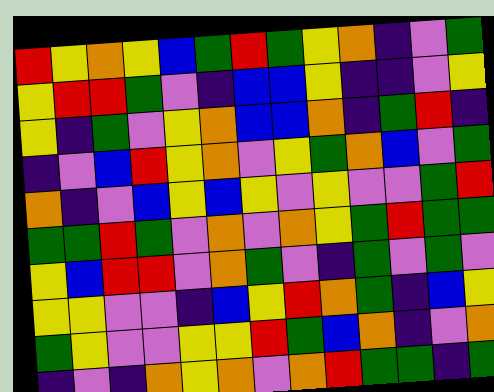[["red", "yellow", "orange", "yellow", "blue", "green", "red", "green", "yellow", "orange", "indigo", "violet", "green"], ["yellow", "red", "red", "green", "violet", "indigo", "blue", "blue", "yellow", "indigo", "indigo", "violet", "yellow"], ["yellow", "indigo", "green", "violet", "yellow", "orange", "blue", "blue", "orange", "indigo", "green", "red", "indigo"], ["indigo", "violet", "blue", "red", "yellow", "orange", "violet", "yellow", "green", "orange", "blue", "violet", "green"], ["orange", "indigo", "violet", "blue", "yellow", "blue", "yellow", "violet", "yellow", "violet", "violet", "green", "red"], ["green", "green", "red", "green", "violet", "orange", "violet", "orange", "yellow", "green", "red", "green", "green"], ["yellow", "blue", "red", "red", "violet", "orange", "green", "violet", "indigo", "green", "violet", "green", "violet"], ["yellow", "yellow", "violet", "violet", "indigo", "blue", "yellow", "red", "orange", "green", "indigo", "blue", "yellow"], ["green", "yellow", "violet", "violet", "yellow", "yellow", "red", "green", "blue", "orange", "indigo", "violet", "orange"], ["indigo", "violet", "indigo", "orange", "yellow", "orange", "violet", "orange", "red", "green", "green", "indigo", "green"]]